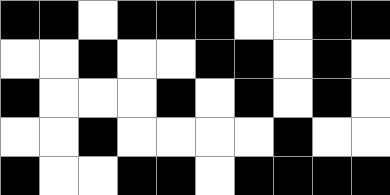[["black", "black", "white", "black", "black", "black", "white", "white", "black", "black"], ["white", "white", "black", "white", "white", "black", "black", "white", "black", "white"], ["black", "white", "white", "white", "black", "white", "black", "white", "black", "white"], ["white", "white", "black", "white", "white", "white", "white", "black", "white", "white"], ["black", "white", "white", "black", "black", "white", "black", "black", "black", "black"]]